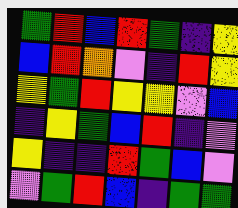[["green", "red", "blue", "red", "green", "indigo", "yellow"], ["blue", "red", "orange", "violet", "indigo", "red", "yellow"], ["yellow", "green", "red", "yellow", "yellow", "violet", "blue"], ["indigo", "yellow", "green", "blue", "red", "indigo", "violet"], ["yellow", "indigo", "indigo", "red", "green", "blue", "violet"], ["violet", "green", "red", "blue", "indigo", "green", "green"]]